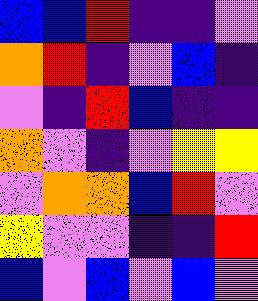[["blue", "blue", "red", "indigo", "indigo", "violet"], ["orange", "red", "indigo", "violet", "blue", "indigo"], ["violet", "indigo", "red", "blue", "indigo", "indigo"], ["orange", "violet", "indigo", "violet", "yellow", "yellow"], ["violet", "orange", "orange", "blue", "red", "violet"], ["yellow", "violet", "violet", "indigo", "indigo", "red"], ["blue", "violet", "blue", "violet", "blue", "violet"]]